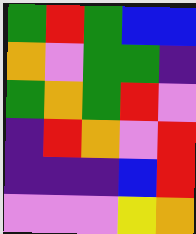[["green", "red", "green", "blue", "blue"], ["orange", "violet", "green", "green", "indigo"], ["green", "orange", "green", "red", "violet"], ["indigo", "red", "orange", "violet", "red"], ["indigo", "indigo", "indigo", "blue", "red"], ["violet", "violet", "violet", "yellow", "orange"]]